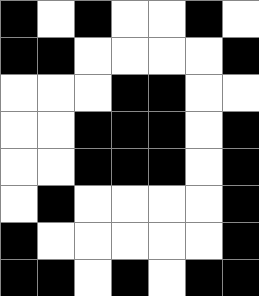[["black", "white", "black", "white", "white", "black", "white"], ["black", "black", "white", "white", "white", "white", "black"], ["white", "white", "white", "black", "black", "white", "white"], ["white", "white", "black", "black", "black", "white", "black"], ["white", "white", "black", "black", "black", "white", "black"], ["white", "black", "white", "white", "white", "white", "black"], ["black", "white", "white", "white", "white", "white", "black"], ["black", "black", "white", "black", "white", "black", "black"]]